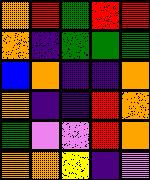[["orange", "red", "green", "red", "red"], ["orange", "indigo", "green", "green", "green"], ["blue", "orange", "indigo", "indigo", "orange"], ["orange", "indigo", "indigo", "red", "orange"], ["green", "violet", "violet", "red", "orange"], ["orange", "orange", "yellow", "indigo", "violet"]]